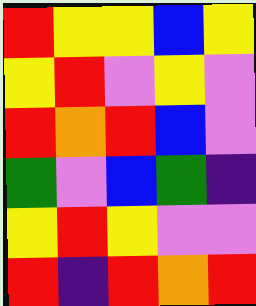[["red", "yellow", "yellow", "blue", "yellow"], ["yellow", "red", "violet", "yellow", "violet"], ["red", "orange", "red", "blue", "violet"], ["green", "violet", "blue", "green", "indigo"], ["yellow", "red", "yellow", "violet", "violet"], ["red", "indigo", "red", "orange", "red"]]